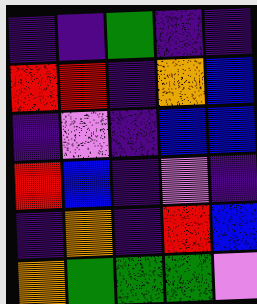[["indigo", "indigo", "green", "indigo", "indigo"], ["red", "red", "indigo", "orange", "blue"], ["indigo", "violet", "indigo", "blue", "blue"], ["red", "blue", "indigo", "violet", "indigo"], ["indigo", "orange", "indigo", "red", "blue"], ["orange", "green", "green", "green", "violet"]]